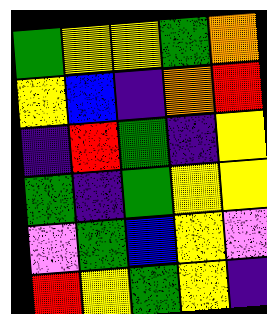[["green", "yellow", "yellow", "green", "orange"], ["yellow", "blue", "indigo", "orange", "red"], ["indigo", "red", "green", "indigo", "yellow"], ["green", "indigo", "green", "yellow", "yellow"], ["violet", "green", "blue", "yellow", "violet"], ["red", "yellow", "green", "yellow", "indigo"]]